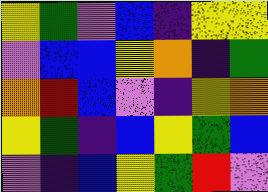[["yellow", "green", "violet", "blue", "indigo", "yellow", "yellow"], ["violet", "blue", "blue", "yellow", "orange", "indigo", "green"], ["orange", "red", "blue", "violet", "indigo", "yellow", "orange"], ["yellow", "green", "indigo", "blue", "yellow", "green", "blue"], ["violet", "indigo", "blue", "yellow", "green", "red", "violet"]]